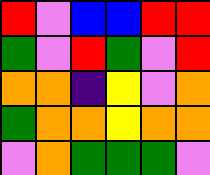[["red", "violet", "blue", "blue", "red", "red"], ["green", "violet", "red", "green", "violet", "red"], ["orange", "orange", "indigo", "yellow", "violet", "orange"], ["green", "orange", "orange", "yellow", "orange", "orange"], ["violet", "orange", "green", "green", "green", "violet"]]